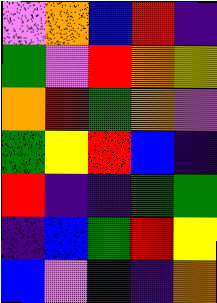[["violet", "orange", "blue", "red", "indigo"], ["green", "violet", "red", "orange", "yellow"], ["orange", "red", "green", "orange", "violet"], ["green", "yellow", "red", "blue", "indigo"], ["red", "indigo", "indigo", "green", "green"], ["indigo", "blue", "green", "red", "yellow"], ["blue", "violet", "indigo", "indigo", "orange"]]